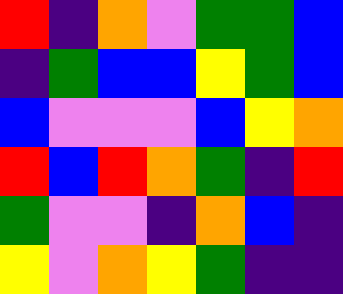[["red", "indigo", "orange", "violet", "green", "green", "blue"], ["indigo", "green", "blue", "blue", "yellow", "green", "blue"], ["blue", "violet", "violet", "violet", "blue", "yellow", "orange"], ["red", "blue", "red", "orange", "green", "indigo", "red"], ["green", "violet", "violet", "indigo", "orange", "blue", "indigo"], ["yellow", "violet", "orange", "yellow", "green", "indigo", "indigo"]]